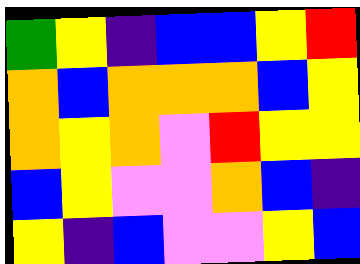[["green", "yellow", "indigo", "blue", "blue", "yellow", "red"], ["orange", "blue", "orange", "orange", "orange", "blue", "yellow"], ["orange", "yellow", "orange", "violet", "red", "yellow", "yellow"], ["blue", "yellow", "violet", "violet", "orange", "blue", "indigo"], ["yellow", "indigo", "blue", "violet", "violet", "yellow", "blue"]]